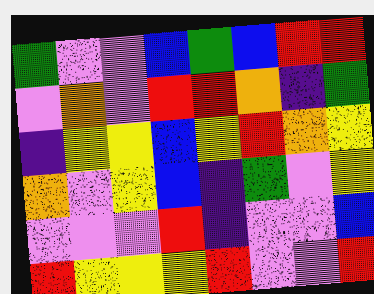[["green", "violet", "violet", "blue", "green", "blue", "red", "red"], ["violet", "orange", "violet", "red", "red", "orange", "indigo", "green"], ["indigo", "yellow", "yellow", "blue", "yellow", "red", "orange", "yellow"], ["orange", "violet", "yellow", "blue", "indigo", "green", "violet", "yellow"], ["violet", "violet", "violet", "red", "indigo", "violet", "violet", "blue"], ["red", "yellow", "yellow", "yellow", "red", "violet", "violet", "red"]]